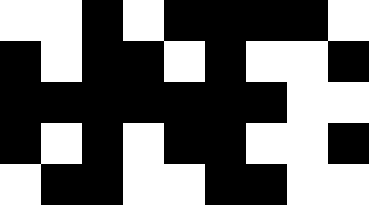[["white", "white", "black", "white", "black", "black", "black", "black", "white"], ["black", "white", "black", "black", "white", "black", "white", "white", "black"], ["black", "black", "black", "black", "black", "black", "black", "white", "white"], ["black", "white", "black", "white", "black", "black", "white", "white", "black"], ["white", "black", "black", "white", "white", "black", "black", "white", "white"]]